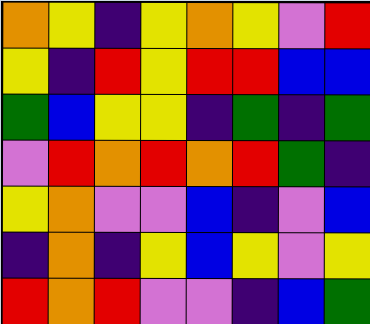[["orange", "yellow", "indigo", "yellow", "orange", "yellow", "violet", "red"], ["yellow", "indigo", "red", "yellow", "red", "red", "blue", "blue"], ["green", "blue", "yellow", "yellow", "indigo", "green", "indigo", "green"], ["violet", "red", "orange", "red", "orange", "red", "green", "indigo"], ["yellow", "orange", "violet", "violet", "blue", "indigo", "violet", "blue"], ["indigo", "orange", "indigo", "yellow", "blue", "yellow", "violet", "yellow"], ["red", "orange", "red", "violet", "violet", "indigo", "blue", "green"]]